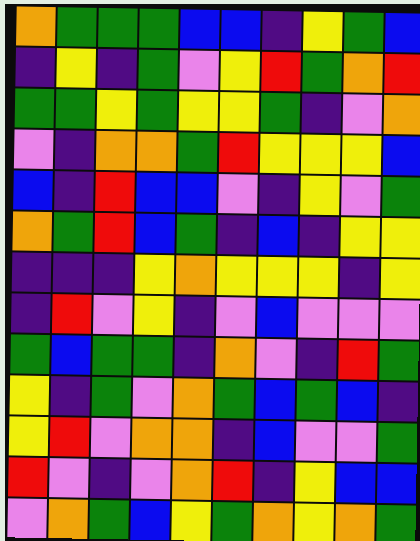[["orange", "green", "green", "green", "blue", "blue", "indigo", "yellow", "green", "blue"], ["indigo", "yellow", "indigo", "green", "violet", "yellow", "red", "green", "orange", "red"], ["green", "green", "yellow", "green", "yellow", "yellow", "green", "indigo", "violet", "orange"], ["violet", "indigo", "orange", "orange", "green", "red", "yellow", "yellow", "yellow", "blue"], ["blue", "indigo", "red", "blue", "blue", "violet", "indigo", "yellow", "violet", "green"], ["orange", "green", "red", "blue", "green", "indigo", "blue", "indigo", "yellow", "yellow"], ["indigo", "indigo", "indigo", "yellow", "orange", "yellow", "yellow", "yellow", "indigo", "yellow"], ["indigo", "red", "violet", "yellow", "indigo", "violet", "blue", "violet", "violet", "violet"], ["green", "blue", "green", "green", "indigo", "orange", "violet", "indigo", "red", "green"], ["yellow", "indigo", "green", "violet", "orange", "green", "blue", "green", "blue", "indigo"], ["yellow", "red", "violet", "orange", "orange", "indigo", "blue", "violet", "violet", "green"], ["red", "violet", "indigo", "violet", "orange", "red", "indigo", "yellow", "blue", "blue"], ["violet", "orange", "green", "blue", "yellow", "green", "orange", "yellow", "orange", "green"]]